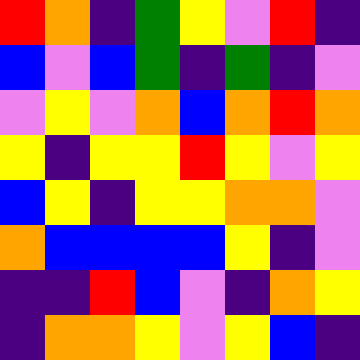[["red", "orange", "indigo", "green", "yellow", "violet", "red", "indigo"], ["blue", "violet", "blue", "green", "indigo", "green", "indigo", "violet"], ["violet", "yellow", "violet", "orange", "blue", "orange", "red", "orange"], ["yellow", "indigo", "yellow", "yellow", "red", "yellow", "violet", "yellow"], ["blue", "yellow", "indigo", "yellow", "yellow", "orange", "orange", "violet"], ["orange", "blue", "blue", "blue", "blue", "yellow", "indigo", "violet"], ["indigo", "indigo", "red", "blue", "violet", "indigo", "orange", "yellow"], ["indigo", "orange", "orange", "yellow", "violet", "yellow", "blue", "indigo"]]